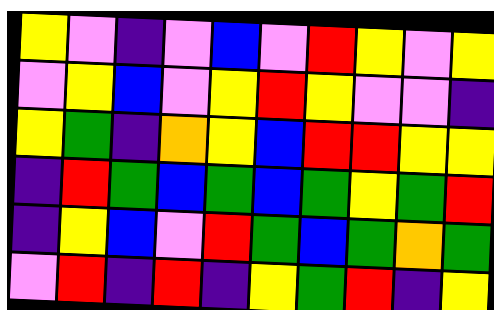[["yellow", "violet", "indigo", "violet", "blue", "violet", "red", "yellow", "violet", "yellow"], ["violet", "yellow", "blue", "violet", "yellow", "red", "yellow", "violet", "violet", "indigo"], ["yellow", "green", "indigo", "orange", "yellow", "blue", "red", "red", "yellow", "yellow"], ["indigo", "red", "green", "blue", "green", "blue", "green", "yellow", "green", "red"], ["indigo", "yellow", "blue", "violet", "red", "green", "blue", "green", "orange", "green"], ["violet", "red", "indigo", "red", "indigo", "yellow", "green", "red", "indigo", "yellow"]]